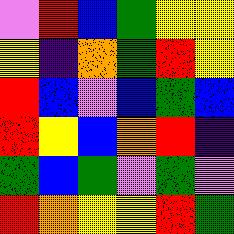[["violet", "red", "blue", "green", "yellow", "yellow"], ["yellow", "indigo", "orange", "green", "red", "yellow"], ["red", "blue", "violet", "blue", "green", "blue"], ["red", "yellow", "blue", "orange", "red", "indigo"], ["green", "blue", "green", "violet", "green", "violet"], ["red", "orange", "yellow", "yellow", "red", "green"]]